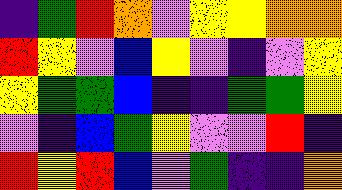[["indigo", "green", "red", "orange", "violet", "yellow", "yellow", "orange", "orange"], ["red", "yellow", "violet", "blue", "yellow", "violet", "indigo", "violet", "yellow"], ["yellow", "green", "green", "blue", "indigo", "indigo", "green", "green", "yellow"], ["violet", "indigo", "blue", "green", "yellow", "violet", "violet", "red", "indigo"], ["red", "yellow", "red", "blue", "violet", "green", "indigo", "indigo", "orange"]]